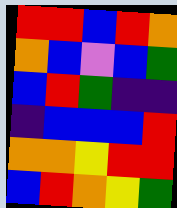[["red", "red", "blue", "red", "orange"], ["orange", "blue", "violet", "blue", "green"], ["blue", "red", "green", "indigo", "indigo"], ["indigo", "blue", "blue", "blue", "red"], ["orange", "orange", "yellow", "red", "red"], ["blue", "red", "orange", "yellow", "green"]]